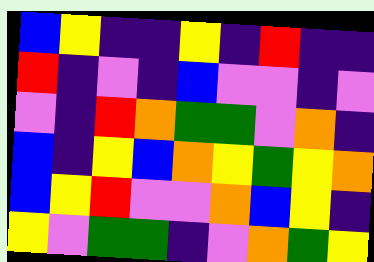[["blue", "yellow", "indigo", "indigo", "yellow", "indigo", "red", "indigo", "indigo"], ["red", "indigo", "violet", "indigo", "blue", "violet", "violet", "indigo", "violet"], ["violet", "indigo", "red", "orange", "green", "green", "violet", "orange", "indigo"], ["blue", "indigo", "yellow", "blue", "orange", "yellow", "green", "yellow", "orange"], ["blue", "yellow", "red", "violet", "violet", "orange", "blue", "yellow", "indigo"], ["yellow", "violet", "green", "green", "indigo", "violet", "orange", "green", "yellow"]]